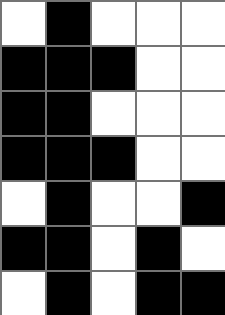[["white", "black", "white", "white", "white"], ["black", "black", "black", "white", "white"], ["black", "black", "white", "white", "white"], ["black", "black", "black", "white", "white"], ["white", "black", "white", "white", "black"], ["black", "black", "white", "black", "white"], ["white", "black", "white", "black", "black"]]